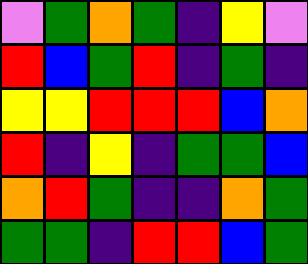[["violet", "green", "orange", "green", "indigo", "yellow", "violet"], ["red", "blue", "green", "red", "indigo", "green", "indigo"], ["yellow", "yellow", "red", "red", "red", "blue", "orange"], ["red", "indigo", "yellow", "indigo", "green", "green", "blue"], ["orange", "red", "green", "indigo", "indigo", "orange", "green"], ["green", "green", "indigo", "red", "red", "blue", "green"]]